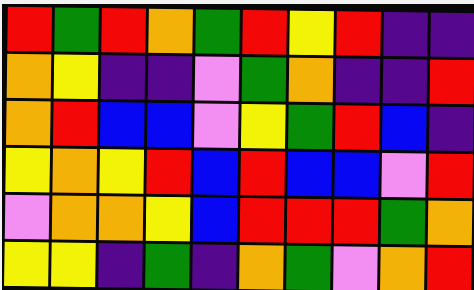[["red", "green", "red", "orange", "green", "red", "yellow", "red", "indigo", "indigo"], ["orange", "yellow", "indigo", "indigo", "violet", "green", "orange", "indigo", "indigo", "red"], ["orange", "red", "blue", "blue", "violet", "yellow", "green", "red", "blue", "indigo"], ["yellow", "orange", "yellow", "red", "blue", "red", "blue", "blue", "violet", "red"], ["violet", "orange", "orange", "yellow", "blue", "red", "red", "red", "green", "orange"], ["yellow", "yellow", "indigo", "green", "indigo", "orange", "green", "violet", "orange", "red"]]